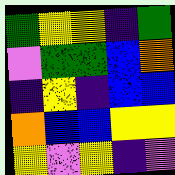[["green", "yellow", "yellow", "indigo", "green"], ["violet", "green", "green", "blue", "orange"], ["indigo", "yellow", "indigo", "blue", "blue"], ["orange", "blue", "blue", "yellow", "yellow"], ["yellow", "violet", "yellow", "indigo", "violet"]]